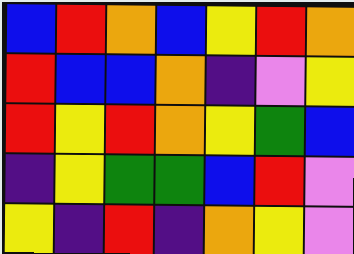[["blue", "red", "orange", "blue", "yellow", "red", "orange"], ["red", "blue", "blue", "orange", "indigo", "violet", "yellow"], ["red", "yellow", "red", "orange", "yellow", "green", "blue"], ["indigo", "yellow", "green", "green", "blue", "red", "violet"], ["yellow", "indigo", "red", "indigo", "orange", "yellow", "violet"]]